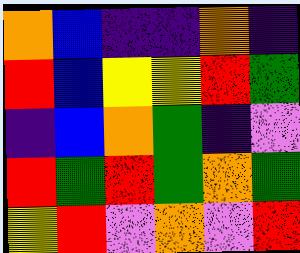[["orange", "blue", "indigo", "indigo", "orange", "indigo"], ["red", "blue", "yellow", "yellow", "red", "green"], ["indigo", "blue", "orange", "green", "indigo", "violet"], ["red", "green", "red", "green", "orange", "green"], ["yellow", "red", "violet", "orange", "violet", "red"]]